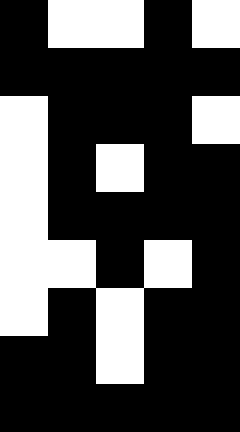[["black", "white", "white", "black", "white"], ["black", "black", "black", "black", "black"], ["white", "black", "black", "black", "white"], ["white", "black", "white", "black", "black"], ["white", "black", "black", "black", "black"], ["white", "white", "black", "white", "black"], ["white", "black", "white", "black", "black"], ["black", "black", "white", "black", "black"], ["black", "black", "black", "black", "black"]]